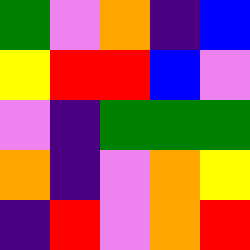[["green", "violet", "orange", "indigo", "blue"], ["yellow", "red", "red", "blue", "violet"], ["violet", "indigo", "green", "green", "green"], ["orange", "indigo", "violet", "orange", "yellow"], ["indigo", "red", "violet", "orange", "red"]]